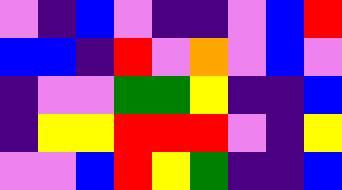[["violet", "indigo", "blue", "violet", "indigo", "indigo", "violet", "blue", "red"], ["blue", "blue", "indigo", "red", "violet", "orange", "violet", "blue", "violet"], ["indigo", "violet", "violet", "green", "green", "yellow", "indigo", "indigo", "blue"], ["indigo", "yellow", "yellow", "red", "red", "red", "violet", "indigo", "yellow"], ["violet", "violet", "blue", "red", "yellow", "green", "indigo", "indigo", "blue"]]